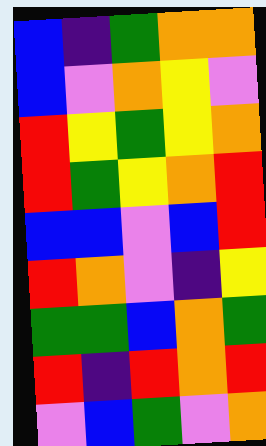[["blue", "indigo", "green", "orange", "orange"], ["blue", "violet", "orange", "yellow", "violet"], ["red", "yellow", "green", "yellow", "orange"], ["red", "green", "yellow", "orange", "red"], ["blue", "blue", "violet", "blue", "red"], ["red", "orange", "violet", "indigo", "yellow"], ["green", "green", "blue", "orange", "green"], ["red", "indigo", "red", "orange", "red"], ["violet", "blue", "green", "violet", "orange"]]